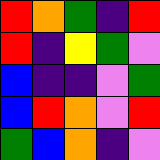[["red", "orange", "green", "indigo", "red"], ["red", "indigo", "yellow", "green", "violet"], ["blue", "indigo", "indigo", "violet", "green"], ["blue", "red", "orange", "violet", "red"], ["green", "blue", "orange", "indigo", "violet"]]